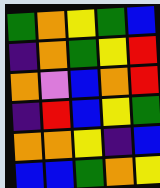[["green", "orange", "yellow", "green", "blue"], ["indigo", "orange", "green", "yellow", "red"], ["orange", "violet", "blue", "orange", "red"], ["indigo", "red", "blue", "yellow", "green"], ["orange", "orange", "yellow", "indigo", "blue"], ["blue", "blue", "green", "orange", "yellow"]]